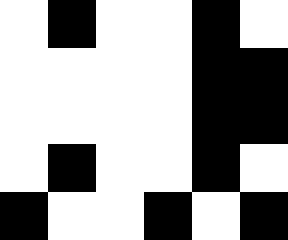[["white", "black", "white", "white", "black", "white"], ["white", "white", "white", "white", "black", "black"], ["white", "white", "white", "white", "black", "black"], ["white", "black", "white", "white", "black", "white"], ["black", "white", "white", "black", "white", "black"]]